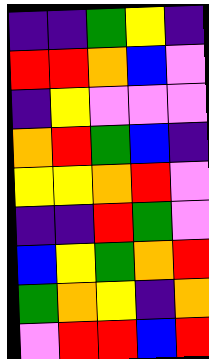[["indigo", "indigo", "green", "yellow", "indigo"], ["red", "red", "orange", "blue", "violet"], ["indigo", "yellow", "violet", "violet", "violet"], ["orange", "red", "green", "blue", "indigo"], ["yellow", "yellow", "orange", "red", "violet"], ["indigo", "indigo", "red", "green", "violet"], ["blue", "yellow", "green", "orange", "red"], ["green", "orange", "yellow", "indigo", "orange"], ["violet", "red", "red", "blue", "red"]]